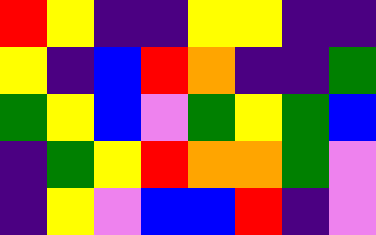[["red", "yellow", "indigo", "indigo", "yellow", "yellow", "indigo", "indigo"], ["yellow", "indigo", "blue", "red", "orange", "indigo", "indigo", "green"], ["green", "yellow", "blue", "violet", "green", "yellow", "green", "blue"], ["indigo", "green", "yellow", "red", "orange", "orange", "green", "violet"], ["indigo", "yellow", "violet", "blue", "blue", "red", "indigo", "violet"]]